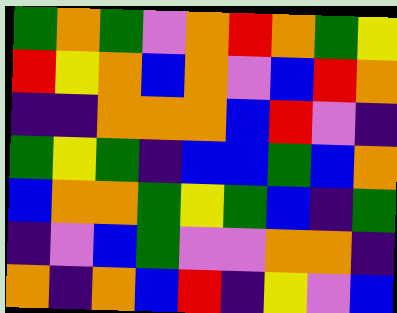[["green", "orange", "green", "violet", "orange", "red", "orange", "green", "yellow"], ["red", "yellow", "orange", "blue", "orange", "violet", "blue", "red", "orange"], ["indigo", "indigo", "orange", "orange", "orange", "blue", "red", "violet", "indigo"], ["green", "yellow", "green", "indigo", "blue", "blue", "green", "blue", "orange"], ["blue", "orange", "orange", "green", "yellow", "green", "blue", "indigo", "green"], ["indigo", "violet", "blue", "green", "violet", "violet", "orange", "orange", "indigo"], ["orange", "indigo", "orange", "blue", "red", "indigo", "yellow", "violet", "blue"]]